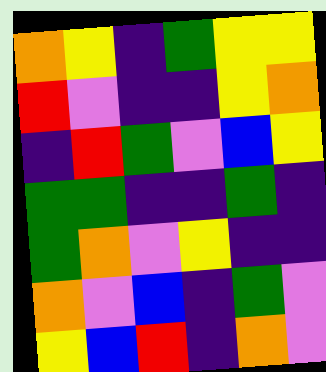[["orange", "yellow", "indigo", "green", "yellow", "yellow"], ["red", "violet", "indigo", "indigo", "yellow", "orange"], ["indigo", "red", "green", "violet", "blue", "yellow"], ["green", "green", "indigo", "indigo", "green", "indigo"], ["green", "orange", "violet", "yellow", "indigo", "indigo"], ["orange", "violet", "blue", "indigo", "green", "violet"], ["yellow", "blue", "red", "indigo", "orange", "violet"]]